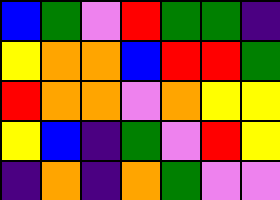[["blue", "green", "violet", "red", "green", "green", "indigo"], ["yellow", "orange", "orange", "blue", "red", "red", "green"], ["red", "orange", "orange", "violet", "orange", "yellow", "yellow"], ["yellow", "blue", "indigo", "green", "violet", "red", "yellow"], ["indigo", "orange", "indigo", "orange", "green", "violet", "violet"]]